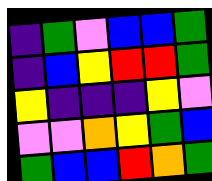[["indigo", "green", "violet", "blue", "blue", "green"], ["indigo", "blue", "yellow", "red", "red", "green"], ["yellow", "indigo", "indigo", "indigo", "yellow", "violet"], ["violet", "violet", "orange", "yellow", "green", "blue"], ["green", "blue", "blue", "red", "orange", "green"]]